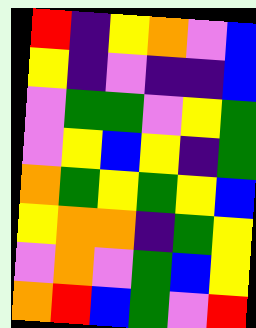[["red", "indigo", "yellow", "orange", "violet", "blue"], ["yellow", "indigo", "violet", "indigo", "indigo", "blue"], ["violet", "green", "green", "violet", "yellow", "green"], ["violet", "yellow", "blue", "yellow", "indigo", "green"], ["orange", "green", "yellow", "green", "yellow", "blue"], ["yellow", "orange", "orange", "indigo", "green", "yellow"], ["violet", "orange", "violet", "green", "blue", "yellow"], ["orange", "red", "blue", "green", "violet", "red"]]